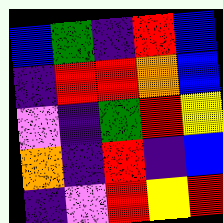[["blue", "green", "indigo", "red", "blue"], ["indigo", "red", "red", "orange", "blue"], ["violet", "indigo", "green", "red", "yellow"], ["orange", "indigo", "red", "indigo", "blue"], ["indigo", "violet", "red", "yellow", "red"]]